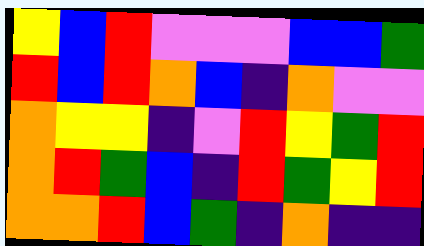[["yellow", "blue", "red", "violet", "violet", "violet", "blue", "blue", "green"], ["red", "blue", "red", "orange", "blue", "indigo", "orange", "violet", "violet"], ["orange", "yellow", "yellow", "indigo", "violet", "red", "yellow", "green", "red"], ["orange", "red", "green", "blue", "indigo", "red", "green", "yellow", "red"], ["orange", "orange", "red", "blue", "green", "indigo", "orange", "indigo", "indigo"]]